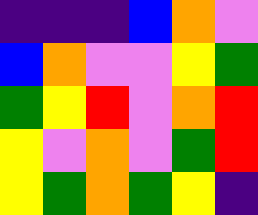[["indigo", "indigo", "indigo", "blue", "orange", "violet"], ["blue", "orange", "violet", "violet", "yellow", "green"], ["green", "yellow", "red", "violet", "orange", "red"], ["yellow", "violet", "orange", "violet", "green", "red"], ["yellow", "green", "orange", "green", "yellow", "indigo"]]